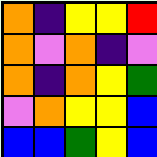[["orange", "indigo", "yellow", "yellow", "red"], ["orange", "violet", "orange", "indigo", "violet"], ["orange", "indigo", "orange", "yellow", "green"], ["violet", "orange", "yellow", "yellow", "blue"], ["blue", "blue", "green", "yellow", "blue"]]